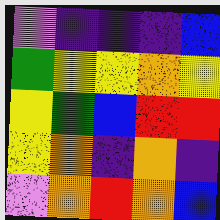[["violet", "indigo", "indigo", "indigo", "blue"], ["green", "yellow", "yellow", "orange", "yellow"], ["yellow", "green", "blue", "red", "red"], ["yellow", "orange", "indigo", "orange", "indigo"], ["violet", "orange", "red", "orange", "blue"]]